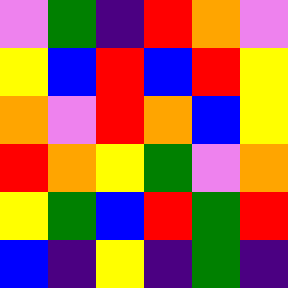[["violet", "green", "indigo", "red", "orange", "violet"], ["yellow", "blue", "red", "blue", "red", "yellow"], ["orange", "violet", "red", "orange", "blue", "yellow"], ["red", "orange", "yellow", "green", "violet", "orange"], ["yellow", "green", "blue", "red", "green", "red"], ["blue", "indigo", "yellow", "indigo", "green", "indigo"]]